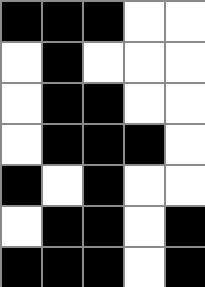[["black", "black", "black", "white", "white"], ["white", "black", "white", "white", "white"], ["white", "black", "black", "white", "white"], ["white", "black", "black", "black", "white"], ["black", "white", "black", "white", "white"], ["white", "black", "black", "white", "black"], ["black", "black", "black", "white", "black"]]